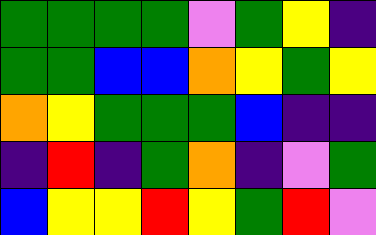[["green", "green", "green", "green", "violet", "green", "yellow", "indigo"], ["green", "green", "blue", "blue", "orange", "yellow", "green", "yellow"], ["orange", "yellow", "green", "green", "green", "blue", "indigo", "indigo"], ["indigo", "red", "indigo", "green", "orange", "indigo", "violet", "green"], ["blue", "yellow", "yellow", "red", "yellow", "green", "red", "violet"]]